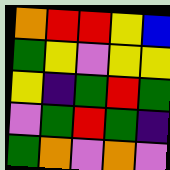[["orange", "red", "red", "yellow", "blue"], ["green", "yellow", "violet", "yellow", "yellow"], ["yellow", "indigo", "green", "red", "green"], ["violet", "green", "red", "green", "indigo"], ["green", "orange", "violet", "orange", "violet"]]